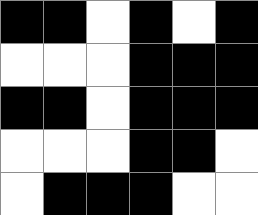[["black", "black", "white", "black", "white", "black"], ["white", "white", "white", "black", "black", "black"], ["black", "black", "white", "black", "black", "black"], ["white", "white", "white", "black", "black", "white"], ["white", "black", "black", "black", "white", "white"]]